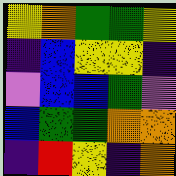[["yellow", "orange", "green", "green", "yellow"], ["indigo", "blue", "yellow", "yellow", "indigo"], ["violet", "blue", "blue", "green", "violet"], ["blue", "green", "green", "orange", "orange"], ["indigo", "red", "yellow", "indigo", "orange"]]